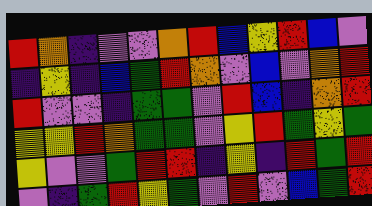[["red", "orange", "indigo", "violet", "violet", "orange", "red", "blue", "yellow", "red", "blue", "violet"], ["indigo", "yellow", "indigo", "blue", "green", "red", "orange", "violet", "blue", "violet", "orange", "red"], ["red", "violet", "violet", "indigo", "green", "green", "violet", "red", "blue", "indigo", "orange", "red"], ["yellow", "yellow", "red", "orange", "green", "green", "violet", "yellow", "red", "green", "yellow", "green"], ["yellow", "violet", "violet", "green", "red", "red", "indigo", "yellow", "indigo", "red", "green", "red"], ["violet", "indigo", "green", "red", "yellow", "green", "violet", "red", "violet", "blue", "green", "red"]]